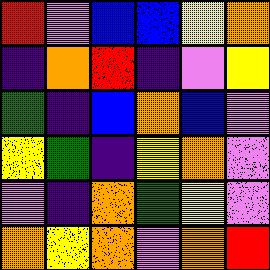[["red", "violet", "blue", "blue", "yellow", "orange"], ["indigo", "orange", "red", "indigo", "violet", "yellow"], ["green", "indigo", "blue", "orange", "blue", "violet"], ["yellow", "green", "indigo", "yellow", "orange", "violet"], ["violet", "indigo", "orange", "green", "yellow", "violet"], ["orange", "yellow", "orange", "violet", "orange", "red"]]